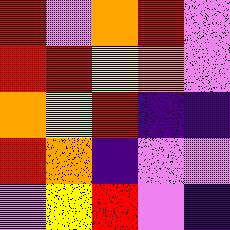[["red", "violet", "orange", "red", "violet"], ["red", "red", "yellow", "orange", "violet"], ["orange", "yellow", "red", "indigo", "indigo"], ["red", "orange", "indigo", "violet", "violet"], ["violet", "yellow", "red", "violet", "indigo"]]